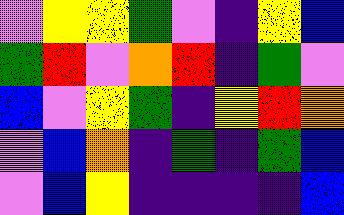[["violet", "yellow", "yellow", "green", "violet", "indigo", "yellow", "blue"], ["green", "red", "violet", "orange", "red", "indigo", "green", "violet"], ["blue", "violet", "yellow", "green", "indigo", "yellow", "red", "orange"], ["violet", "blue", "orange", "indigo", "green", "indigo", "green", "blue"], ["violet", "blue", "yellow", "indigo", "indigo", "indigo", "indigo", "blue"]]